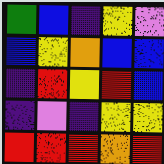[["green", "blue", "indigo", "yellow", "violet"], ["blue", "yellow", "orange", "blue", "blue"], ["indigo", "red", "yellow", "red", "blue"], ["indigo", "violet", "indigo", "yellow", "yellow"], ["red", "red", "red", "orange", "red"]]